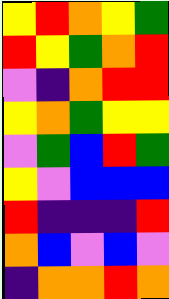[["yellow", "red", "orange", "yellow", "green"], ["red", "yellow", "green", "orange", "red"], ["violet", "indigo", "orange", "red", "red"], ["yellow", "orange", "green", "yellow", "yellow"], ["violet", "green", "blue", "red", "green"], ["yellow", "violet", "blue", "blue", "blue"], ["red", "indigo", "indigo", "indigo", "red"], ["orange", "blue", "violet", "blue", "violet"], ["indigo", "orange", "orange", "red", "orange"]]